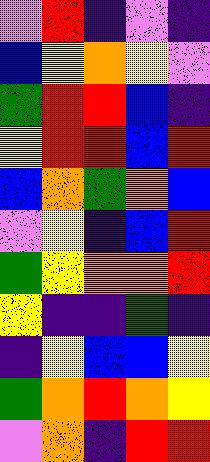[["violet", "red", "indigo", "violet", "indigo"], ["blue", "yellow", "orange", "yellow", "violet"], ["green", "red", "red", "blue", "indigo"], ["yellow", "red", "red", "blue", "red"], ["blue", "orange", "green", "orange", "blue"], ["violet", "yellow", "indigo", "blue", "red"], ["green", "yellow", "orange", "orange", "red"], ["yellow", "indigo", "indigo", "green", "indigo"], ["indigo", "yellow", "blue", "blue", "yellow"], ["green", "orange", "red", "orange", "yellow"], ["violet", "orange", "indigo", "red", "red"]]